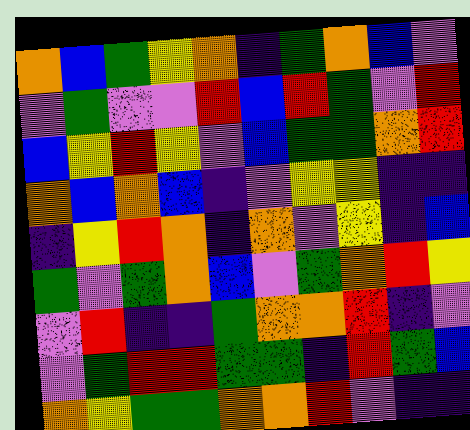[["orange", "blue", "green", "yellow", "orange", "indigo", "green", "orange", "blue", "violet"], ["violet", "green", "violet", "violet", "red", "blue", "red", "green", "violet", "red"], ["blue", "yellow", "red", "yellow", "violet", "blue", "green", "green", "orange", "red"], ["orange", "blue", "orange", "blue", "indigo", "violet", "yellow", "yellow", "indigo", "indigo"], ["indigo", "yellow", "red", "orange", "indigo", "orange", "violet", "yellow", "indigo", "blue"], ["green", "violet", "green", "orange", "blue", "violet", "green", "orange", "red", "yellow"], ["violet", "red", "indigo", "indigo", "green", "orange", "orange", "red", "indigo", "violet"], ["violet", "green", "red", "red", "green", "green", "indigo", "red", "green", "blue"], ["orange", "yellow", "green", "green", "orange", "orange", "red", "violet", "indigo", "indigo"]]